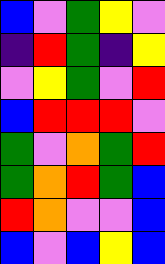[["blue", "violet", "green", "yellow", "violet"], ["indigo", "red", "green", "indigo", "yellow"], ["violet", "yellow", "green", "violet", "red"], ["blue", "red", "red", "red", "violet"], ["green", "violet", "orange", "green", "red"], ["green", "orange", "red", "green", "blue"], ["red", "orange", "violet", "violet", "blue"], ["blue", "violet", "blue", "yellow", "blue"]]